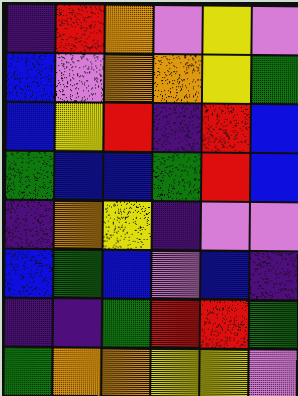[["indigo", "red", "orange", "violet", "yellow", "violet"], ["blue", "violet", "orange", "orange", "yellow", "green"], ["blue", "yellow", "red", "indigo", "red", "blue"], ["green", "blue", "blue", "green", "red", "blue"], ["indigo", "orange", "yellow", "indigo", "violet", "violet"], ["blue", "green", "blue", "violet", "blue", "indigo"], ["indigo", "indigo", "green", "red", "red", "green"], ["green", "orange", "orange", "yellow", "yellow", "violet"]]